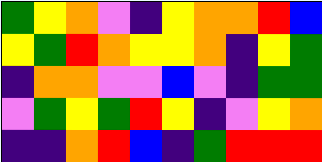[["green", "yellow", "orange", "violet", "indigo", "yellow", "orange", "orange", "red", "blue"], ["yellow", "green", "red", "orange", "yellow", "yellow", "orange", "indigo", "yellow", "green"], ["indigo", "orange", "orange", "violet", "violet", "blue", "violet", "indigo", "green", "green"], ["violet", "green", "yellow", "green", "red", "yellow", "indigo", "violet", "yellow", "orange"], ["indigo", "indigo", "orange", "red", "blue", "indigo", "green", "red", "red", "red"]]